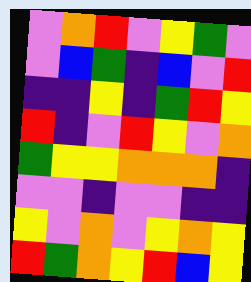[["violet", "orange", "red", "violet", "yellow", "green", "violet"], ["violet", "blue", "green", "indigo", "blue", "violet", "red"], ["indigo", "indigo", "yellow", "indigo", "green", "red", "yellow"], ["red", "indigo", "violet", "red", "yellow", "violet", "orange"], ["green", "yellow", "yellow", "orange", "orange", "orange", "indigo"], ["violet", "violet", "indigo", "violet", "violet", "indigo", "indigo"], ["yellow", "violet", "orange", "violet", "yellow", "orange", "yellow"], ["red", "green", "orange", "yellow", "red", "blue", "yellow"]]